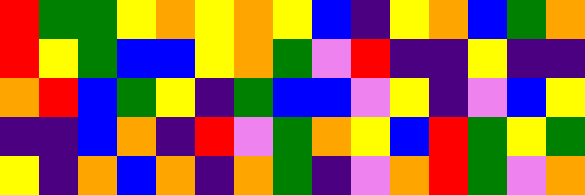[["red", "green", "green", "yellow", "orange", "yellow", "orange", "yellow", "blue", "indigo", "yellow", "orange", "blue", "green", "orange"], ["red", "yellow", "green", "blue", "blue", "yellow", "orange", "green", "violet", "red", "indigo", "indigo", "yellow", "indigo", "indigo"], ["orange", "red", "blue", "green", "yellow", "indigo", "green", "blue", "blue", "violet", "yellow", "indigo", "violet", "blue", "yellow"], ["indigo", "indigo", "blue", "orange", "indigo", "red", "violet", "green", "orange", "yellow", "blue", "red", "green", "yellow", "green"], ["yellow", "indigo", "orange", "blue", "orange", "indigo", "orange", "green", "indigo", "violet", "orange", "red", "green", "violet", "orange"]]